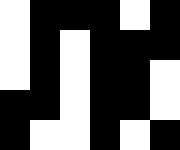[["white", "black", "black", "black", "white", "black"], ["white", "black", "white", "black", "black", "black"], ["white", "black", "white", "black", "black", "white"], ["black", "black", "white", "black", "black", "white"], ["black", "white", "white", "black", "white", "black"]]